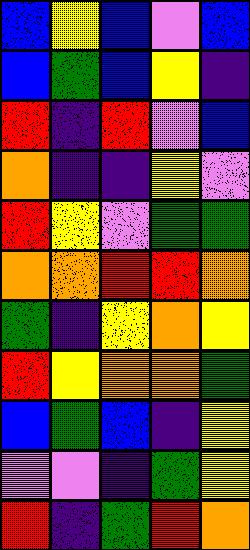[["blue", "yellow", "blue", "violet", "blue"], ["blue", "green", "blue", "yellow", "indigo"], ["red", "indigo", "red", "violet", "blue"], ["orange", "indigo", "indigo", "yellow", "violet"], ["red", "yellow", "violet", "green", "green"], ["orange", "orange", "red", "red", "orange"], ["green", "indigo", "yellow", "orange", "yellow"], ["red", "yellow", "orange", "orange", "green"], ["blue", "green", "blue", "indigo", "yellow"], ["violet", "violet", "indigo", "green", "yellow"], ["red", "indigo", "green", "red", "orange"]]